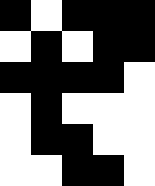[["black", "white", "black", "black", "black"], ["white", "black", "white", "black", "black"], ["black", "black", "black", "black", "white"], ["white", "black", "white", "white", "white"], ["white", "black", "black", "white", "white"], ["white", "white", "black", "black", "white"]]